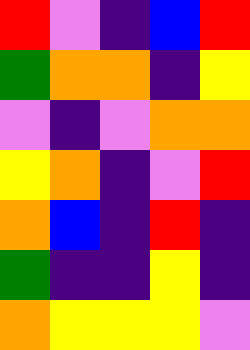[["red", "violet", "indigo", "blue", "red"], ["green", "orange", "orange", "indigo", "yellow"], ["violet", "indigo", "violet", "orange", "orange"], ["yellow", "orange", "indigo", "violet", "red"], ["orange", "blue", "indigo", "red", "indigo"], ["green", "indigo", "indigo", "yellow", "indigo"], ["orange", "yellow", "yellow", "yellow", "violet"]]